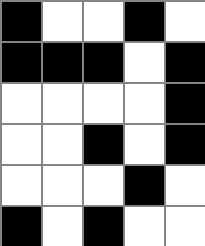[["black", "white", "white", "black", "white"], ["black", "black", "black", "white", "black"], ["white", "white", "white", "white", "black"], ["white", "white", "black", "white", "black"], ["white", "white", "white", "black", "white"], ["black", "white", "black", "white", "white"]]